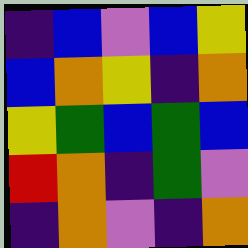[["indigo", "blue", "violet", "blue", "yellow"], ["blue", "orange", "yellow", "indigo", "orange"], ["yellow", "green", "blue", "green", "blue"], ["red", "orange", "indigo", "green", "violet"], ["indigo", "orange", "violet", "indigo", "orange"]]